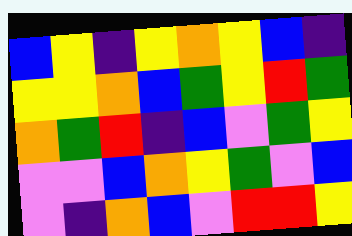[["blue", "yellow", "indigo", "yellow", "orange", "yellow", "blue", "indigo"], ["yellow", "yellow", "orange", "blue", "green", "yellow", "red", "green"], ["orange", "green", "red", "indigo", "blue", "violet", "green", "yellow"], ["violet", "violet", "blue", "orange", "yellow", "green", "violet", "blue"], ["violet", "indigo", "orange", "blue", "violet", "red", "red", "yellow"]]